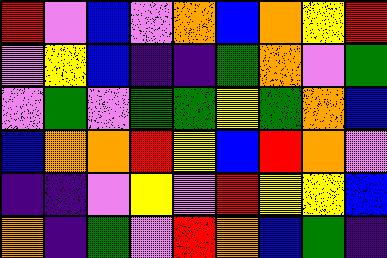[["red", "violet", "blue", "violet", "orange", "blue", "orange", "yellow", "red"], ["violet", "yellow", "blue", "indigo", "indigo", "green", "orange", "violet", "green"], ["violet", "green", "violet", "green", "green", "yellow", "green", "orange", "blue"], ["blue", "orange", "orange", "red", "yellow", "blue", "red", "orange", "violet"], ["indigo", "indigo", "violet", "yellow", "violet", "red", "yellow", "yellow", "blue"], ["orange", "indigo", "green", "violet", "red", "orange", "blue", "green", "indigo"]]